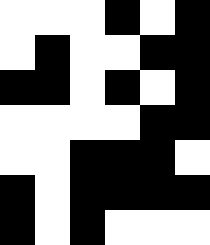[["white", "white", "white", "black", "white", "black"], ["white", "black", "white", "white", "black", "black"], ["black", "black", "white", "black", "white", "black"], ["white", "white", "white", "white", "black", "black"], ["white", "white", "black", "black", "black", "white"], ["black", "white", "black", "black", "black", "black"], ["black", "white", "black", "white", "white", "white"]]